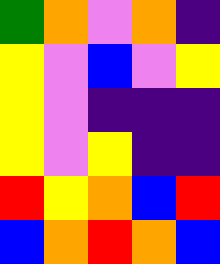[["green", "orange", "violet", "orange", "indigo"], ["yellow", "violet", "blue", "violet", "yellow"], ["yellow", "violet", "indigo", "indigo", "indigo"], ["yellow", "violet", "yellow", "indigo", "indigo"], ["red", "yellow", "orange", "blue", "red"], ["blue", "orange", "red", "orange", "blue"]]